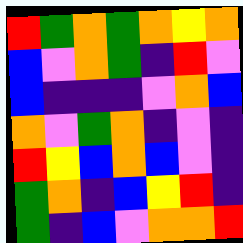[["red", "green", "orange", "green", "orange", "yellow", "orange"], ["blue", "violet", "orange", "green", "indigo", "red", "violet"], ["blue", "indigo", "indigo", "indigo", "violet", "orange", "blue"], ["orange", "violet", "green", "orange", "indigo", "violet", "indigo"], ["red", "yellow", "blue", "orange", "blue", "violet", "indigo"], ["green", "orange", "indigo", "blue", "yellow", "red", "indigo"], ["green", "indigo", "blue", "violet", "orange", "orange", "red"]]